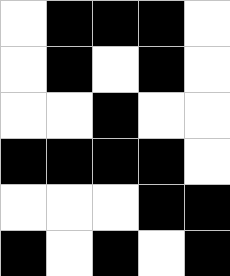[["white", "black", "black", "black", "white"], ["white", "black", "white", "black", "white"], ["white", "white", "black", "white", "white"], ["black", "black", "black", "black", "white"], ["white", "white", "white", "black", "black"], ["black", "white", "black", "white", "black"]]